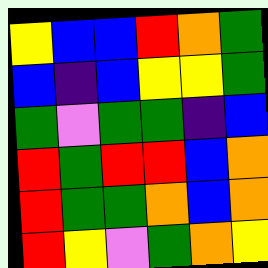[["yellow", "blue", "blue", "red", "orange", "green"], ["blue", "indigo", "blue", "yellow", "yellow", "green"], ["green", "violet", "green", "green", "indigo", "blue"], ["red", "green", "red", "red", "blue", "orange"], ["red", "green", "green", "orange", "blue", "orange"], ["red", "yellow", "violet", "green", "orange", "yellow"]]